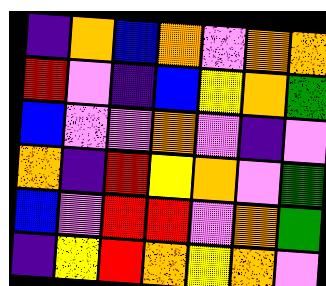[["indigo", "orange", "blue", "orange", "violet", "orange", "orange"], ["red", "violet", "indigo", "blue", "yellow", "orange", "green"], ["blue", "violet", "violet", "orange", "violet", "indigo", "violet"], ["orange", "indigo", "red", "yellow", "orange", "violet", "green"], ["blue", "violet", "red", "red", "violet", "orange", "green"], ["indigo", "yellow", "red", "orange", "yellow", "orange", "violet"]]